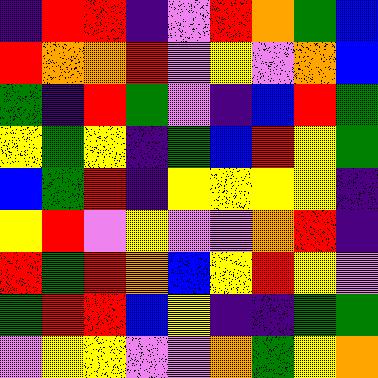[["indigo", "red", "red", "indigo", "violet", "red", "orange", "green", "blue"], ["red", "orange", "orange", "red", "violet", "yellow", "violet", "orange", "blue"], ["green", "indigo", "red", "green", "violet", "indigo", "blue", "red", "green"], ["yellow", "green", "yellow", "indigo", "green", "blue", "red", "yellow", "green"], ["blue", "green", "red", "indigo", "yellow", "yellow", "yellow", "yellow", "indigo"], ["yellow", "red", "violet", "yellow", "violet", "violet", "orange", "red", "indigo"], ["red", "green", "red", "orange", "blue", "yellow", "red", "yellow", "violet"], ["green", "red", "red", "blue", "yellow", "indigo", "indigo", "green", "green"], ["violet", "yellow", "yellow", "violet", "violet", "orange", "green", "yellow", "orange"]]